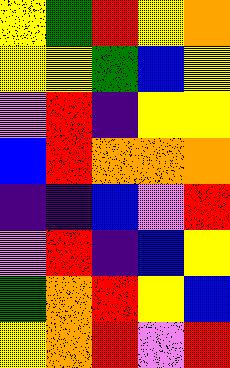[["yellow", "green", "red", "yellow", "orange"], ["yellow", "yellow", "green", "blue", "yellow"], ["violet", "red", "indigo", "yellow", "yellow"], ["blue", "red", "orange", "orange", "orange"], ["indigo", "indigo", "blue", "violet", "red"], ["violet", "red", "indigo", "blue", "yellow"], ["green", "orange", "red", "yellow", "blue"], ["yellow", "orange", "red", "violet", "red"]]